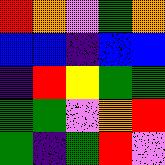[["red", "orange", "violet", "green", "orange"], ["blue", "blue", "indigo", "blue", "blue"], ["indigo", "red", "yellow", "green", "green"], ["green", "green", "violet", "orange", "red"], ["green", "indigo", "green", "red", "violet"]]